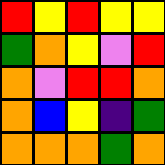[["red", "yellow", "red", "yellow", "yellow"], ["green", "orange", "yellow", "violet", "red"], ["orange", "violet", "red", "red", "orange"], ["orange", "blue", "yellow", "indigo", "green"], ["orange", "orange", "orange", "green", "orange"]]